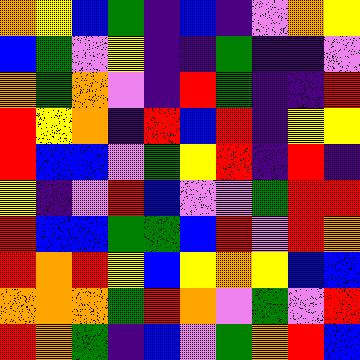[["orange", "yellow", "blue", "green", "indigo", "blue", "indigo", "violet", "orange", "yellow"], ["blue", "green", "violet", "yellow", "indigo", "indigo", "green", "indigo", "indigo", "violet"], ["orange", "green", "orange", "violet", "indigo", "red", "green", "indigo", "indigo", "red"], ["red", "yellow", "orange", "indigo", "red", "blue", "red", "indigo", "yellow", "yellow"], ["red", "blue", "blue", "violet", "green", "yellow", "red", "indigo", "red", "indigo"], ["yellow", "indigo", "violet", "red", "blue", "violet", "violet", "green", "red", "red"], ["red", "blue", "blue", "green", "green", "blue", "red", "violet", "red", "orange"], ["red", "orange", "red", "yellow", "blue", "yellow", "orange", "yellow", "blue", "blue"], ["orange", "orange", "orange", "green", "red", "orange", "violet", "green", "violet", "red"], ["red", "orange", "green", "indigo", "blue", "violet", "green", "orange", "red", "blue"]]